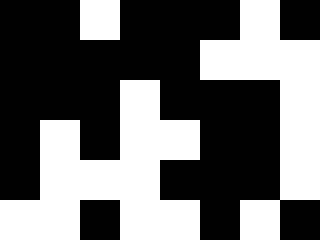[["black", "black", "white", "black", "black", "black", "white", "black"], ["black", "black", "black", "black", "black", "white", "white", "white"], ["black", "black", "black", "white", "black", "black", "black", "white"], ["black", "white", "black", "white", "white", "black", "black", "white"], ["black", "white", "white", "white", "black", "black", "black", "white"], ["white", "white", "black", "white", "white", "black", "white", "black"]]